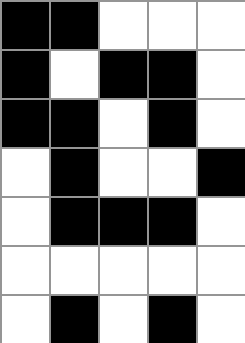[["black", "black", "white", "white", "white"], ["black", "white", "black", "black", "white"], ["black", "black", "white", "black", "white"], ["white", "black", "white", "white", "black"], ["white", "black", "black", "black", "white"], ["white", "white", "white", "white", "white"], ["white", "black", "white", "black", "white"]]